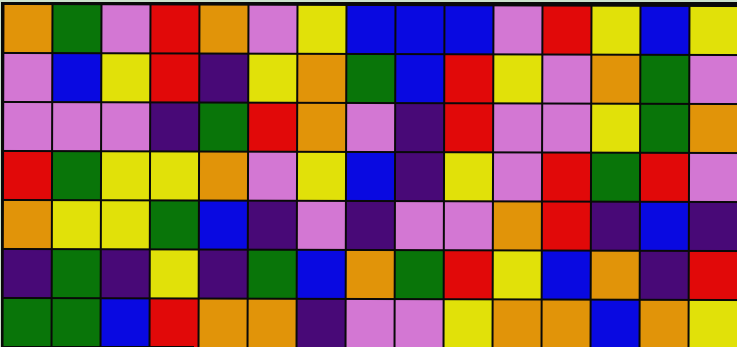[["orange", "green", "violet", "red", "orange", "violet", "yellow", "blue", "blue", "blue", "violet", "red", "yellow", "blue", "yellow"], ["violet", "blue", "yellow", "red", "indigo", "yellow", "orange", "green", "blue", "red", "yellow", "violet", "orange", "green", "violet"], ["violet", "violet", "violet", "indigo", "green", "red", "orange", "violet", "indigo", "red", "violet", "violet", "yellow", "green", "orange"], ["red", "green", "yellow", "yellow", "orange", "violet", "yellow", "blue", "indigo", "yellow", "violet", "red", "green", "red", "violet"], ["orange", "yellow", "yellow", "green", "blue", "indigo", "violet", "indigo", "violet", "violet", "orange", "red", "indigo", "blue", "indigo"], ["indigo", "green", "indigo", "yellow", "indigo", "green", "blue", "orange", "green", "red", "yellow", "blue", "orange", "indigo", "red"], ["green", "green", "blue", "red", "orange", "orange", "indigo", "violet", "violet", "yellow", "orange", "orange", "blue", "orange", "yellow"]]